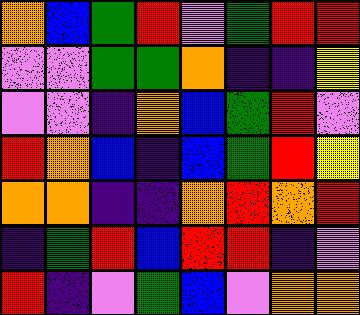[["orange", "blue", "green", "red", "violet", "green", "red", "red"], ["violet", "violet", "green", "green", "orange", "indigo", "indigo", "yellow"], ["violet", "violet", "indigo", "orange", "blue", "green", "red", "violet"], ["red", "orange", "blue", "indigo", "blue", "green", "red", "yellow"], ["orange", "orange", "indigo", "indigo", "orange", "red", "orange", "red"], ["indigo", "green", "red", "blue", "red", "red", "indigo", "violet"], ["red", "indigo", "violet", "green", "blue", "violet", "orange", "orange"]]